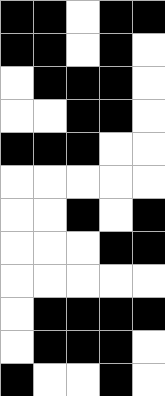[["black", "black", "white", "black", "black"], ["black", "black", "white", "black", "white"], ["white", "black", "black", "black", "white"], ["white", "white", "black", "black", "white"], ["black", "black", "black", "white", "white"], ["white", "white", "white", "white", "white"], ["white", "white", "black", "white", "black"], ["white", "white", "white", "black", "black"], ["white", "white", "white", "white", "white"], ["white", "black", "black", "black", "black"], ["white", "black", "black", "black", "white"], ["black", "white", "white", "black", "white"]]